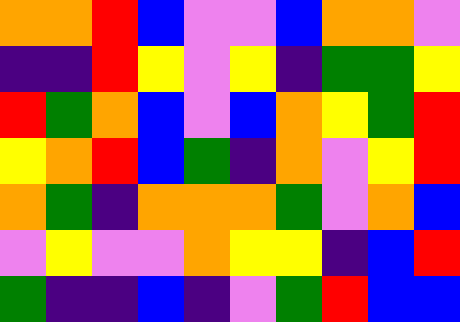[["orange", "orange", "red", "blue", "violet", "violet", "blue", "orange", "orange", "violet"], ["indigo", "indigo", "red", "yellow", "violet", "yellow", "indigo", "green", "green", "yellow"], ["red", "green", "orange", "blue", "violet", "blue", "orange", "yellow", "green", "red"], ["yellow", "orange", "red", "blue", "green", "indigo", "orange", "violet", "yellow", "red"], ["orange", "green", "indigo", "orange", "orange", "orange", "green", "violet", "orange", "blue"], ["violet", "yellow", "violet", "violet", "orange", "yellow", "yellow", "indigo", "blue", "red"], ["green", "indigo", "indigo", "blue", "indigo", "violet", "green", "red", "blue", "blue"]]